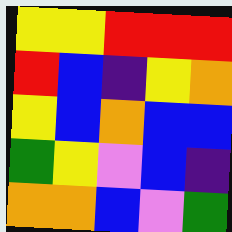[["yellow", "yellow", "red", "red", "red"], ["red", "blue", "indigo", "yellow", "orange"], ["yellow", "blue", "orange", "blue", "blue"], ["green", "yellow", "violet", "blue", "indigo"], ["orange", "orange", "blue", "violet", "green"]]